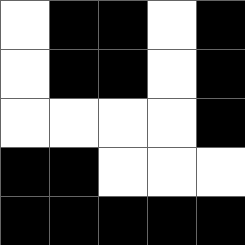[["white", "black", "black", "white", "black"], ["white", "black", "black", "white", "black"], ["white", "white", "white", "white", "black"], ["black", "black", "white", "white", "white"], ["black", "black", "black", "black", "black"]]